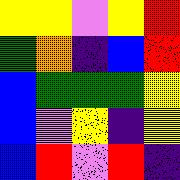[["yellow", "yellow", "violet", "yellow", "red"], ["green", "orange", "indigo", "blue", "red"], ["blue", "green", "green", "green", "yellow"], ["blue", "violet", "yellow", "indigo", "yellow"], ["blue", "red", "violet", "red", "indigo"]]